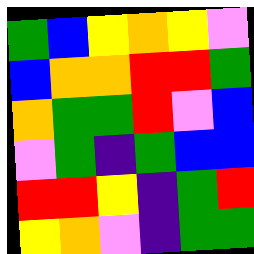[["green", "blue", "yellow", "orange", "yellow", "violet"], ["blue", "orange", "orange", "red", "red", "green"], ["orange", "green", "green", "red", "violet", "blue"], ["violet", "green", "indigo", "green", "blue", "blue"], ["red", "red", "yellow", "indigo", "green", "red"], ["yellow", "orange", "violet", "indigo", "green", "green"]]